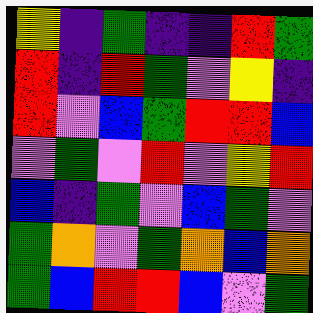[["yellow", "indigo", "green", "indigo", "indigo", "red", "green"], ["red", "indigo", "red", "green", "violet", "yellow", "indigo"], ["red", "violet", "blue", "green", "red", "red", "blue"], ["violet", "green", "violet", "red", "violet", "yellow", "red"], ["blue", "indigo", "green", "violet", "blue", "green", "violet"], ["green", "orange", "violet", "green", "orange", "blue", "orange"], ["green", "blue", "red", "red", "blue", "violet", "green"]]